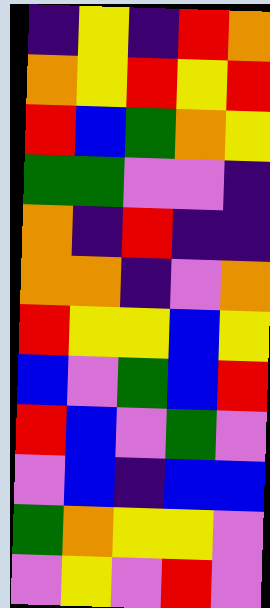[["indigo", "yellow", "indigo", "red", "orange"], ["orange", "yellow", "red", "yellow", "red"], ["red", "blue", "green", "orange", "yellow"], ["green", "green", "violet", "violet", "indigo"], ["orange", "indigo", "red", "indigo", "indigo"], ["orange", "orange", "indigo", "violet", "orange"], ["red", "yellow", "yellow", "blue", "yellow"], ["blue", "violet", "green", "blue", "red"], ["red", "blue", "violet", "green", "violet"], ["violet", "blue", "indigo", "blue", "blue"], ["green", "orange", "yellow", "yellow", "violet"], ["violet", "yellow", "violet", "red", "violet"]]